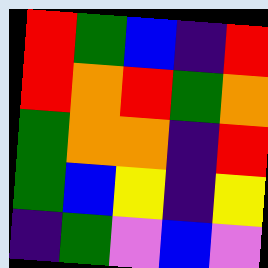[["red", "green", "blue", "indigo", "red"], ["red", "orange", "red", "green", "orange"], ["green", "orange", "orange", "indigo", "red"], ["green", "blue", "yellow", "indigo", "yellow"], ["indigo", "green", "violet", "blue", "violet"]]